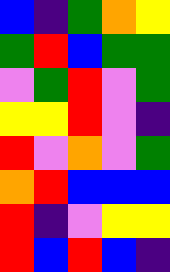[["blue", "indigo", "green", "orange", "yellow"], ["green", "red", "blue", "green", "green"], ["violet", "green", "red", "violet", "green"], ["yellow", "yellow", "red", "violet", "indigo"], ["red", "violet", "orange", "violet", "green"], ["orange", "red", "blue", "blue", "blue"], ["red", "indigo", "violet", "yellow", "yellow"], ["red", "blue", "red", "blue", "indigo"]]